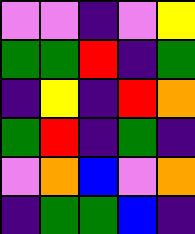[["violet", "violet", "indigo", "violet", "yellow"], ["green", "green", "red", "indigo", "green"], ["indigo", "yellow", "indigo", "red", "orange"], ["green", "red", "indigo", "green", "indigo"], ["violet", "orange", "blue", "violet", "orange"], ["indigo", "green", "green", "blue", "indigo"]]